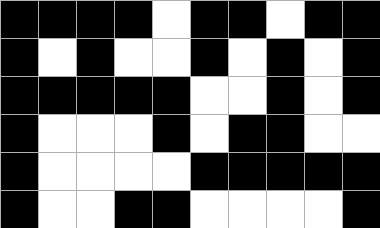[["black", "black", "black", "black", "white", "black", "black", "white", "black", "black"], ["black", "white", "black", "white", "white", "black", "white", "black", "white", "black"], ["black", "black", "black", "black", "black", "white", "white", "black", "white", "black"], ["black", "white", "white", "white", "black", "white", "black", "black", "white", "white"], ["black", "white", "white", "white", "white", "black", "black", "black", "black", "black"], ["black", "white", "white", "black", "black", "white", "white", "white", "white", "black"]]